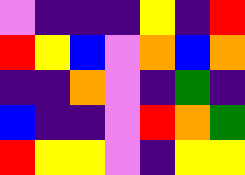[["violet", "indigo", "indigo", "indigo", "yellow", "indigo", "red"], ["red", "yellow", "blue", "violet", "orange", "blue", "orange"], ["indigo", "indigo", "orange", "violet", "indigo", "green", "indigo"], ["blue", "indigo", "indigo", "violet", "red", "orange", "green"], ["red", "yellow", "yellow", "violet", "indigo", "yellow", "yellow"]]